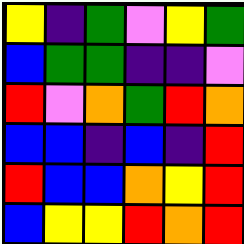[["yellow", "indigo", "green", "violet", "yellow", "green"], ["blue", "green", "green", "indigo", "indigo", "violet"], ["red", "violet", "orange", "green", "red", "orange"], ["blue", "blue", "indigo", "blue", "indigo", "red"], ["red", "blue", "blue", "orange", "yellow", "red"], ["blue", "yellow", "yellow", "red", "orange", "red"]]